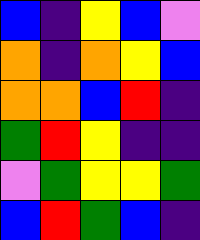[["blue", "indigo", "yellow", "blue", "violet"], ["orange", "indigo", "orange", "yellow", "blue"], ["orange", "orange", "blue", "red", "indigo"], ["green", "red", "yellow", "indigo", "indigo"], ["violet", "green", "yellow", "yellow", "green"], ["blue", "red", "green", "blue", "indigo"]]